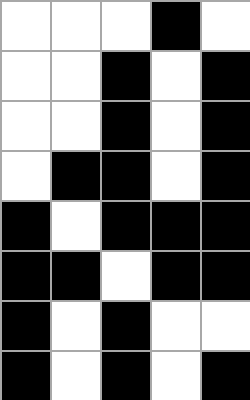[["white", "white", "white", "black", "white"], ["white", "white", "black", "white", "black"], ["white", "white", "black", "white", "black"], ["white", "black", "black", "white", "black"], ["black", "white", "black", "black", "black"], ["black", "black", "white", "black", "black"], ["black", "white", "black", "white", "white"], ["black", "white", "black", "white", "black"]]